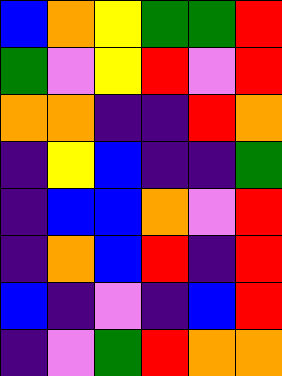[["blue", "orange", "yellow", "green", "green", "red"], ["green", "violet", "yellow", "red", "violet", "red"], ["orange", "orange", "indigo", "indigo", "red", "orange"], ["indigo", "yellow", "blue", "indigo", "indigo", "green"], ["indigo", "blue", "blue", "orange", "violet", "red"], ["indigo", "orange", "blue", "red", "indigo", "red"], ["blue", "indigo", "violet", "indigo", "blue", "red"], ["indigo", "violet", "green", "red", "orange", "orange"]]